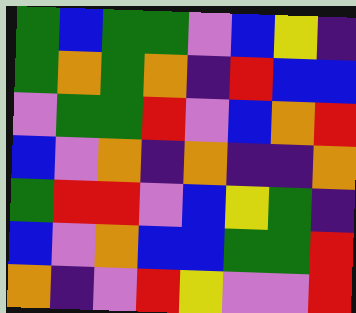[["green", "blue", "green", "green", "violet", "blue", "yellow", "indigo"], ["green", "orange", "green", "orange", "indigo", "red", "blue", "blue"], ["violet", "green", "green", "red", "violet", "blue", "orange", "red"], ["blue", "violet", "orange", "indigo", "orange", "indigo", "indigo", "orange"], ["green", "red", "red", "violet", "blue", "yellow", "green", "indigo"], ["blue", "violet", "orange", "blue", "blue", "green", "green", "red"], ["orange", "indigo", "violet", "red", "yellow", "violet", "violet", "red"]]